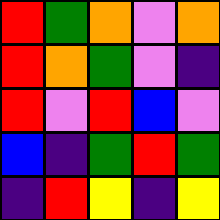[["red", "green", "orange", "violet", "orange"], ["red", "orange", "green", "violet", "indigo"], ["red", "violet", "red", "blue", "violet"], ["blue", "indigo", "green", "red", "green"], ["indigo", "red", "yellow", "indigo", "yellow"]]